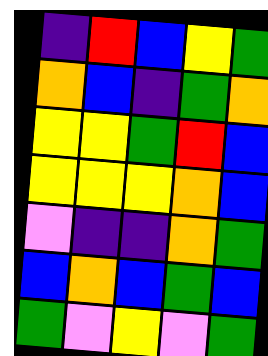[["indigo", "red", "blue", "yellow", "green"], ["orange", "blue", "indigo", "green", "orange"], ["yellow", "yellow", "green", "red", "blue"], ["yellow", "yellow", "yellow", "orange", "blue"], ["violet", "indigo", "indigo", "orange", "green"], ["blue", "orange", "blue", "green", "blue"], ["green", "violet", "yellow", "violet", "green"]]